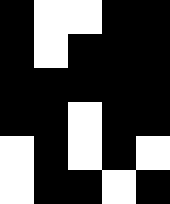[["black", "white", "white", "black", "black"], ["black", "white", "black", "black", "black"], ["black", "black", "black", "black", "black"], ["black", "black", "white", "black", "black"], ["white", "black", "white", "black", "white"], ["white", "black", "black", "white", "black"]]